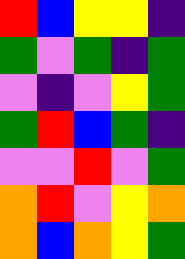[["red", "blue", "yellow", "yellow", "indigo"], ["green", "violet", "green", "indigo", "green"], ["violet", "indigo", "violet", "yellow", "green"], ["green", "red", "blue", "green", "indigo"], ["violet", "violet", "red", "violet", "green"], ["orange", "red", "violet", "yellow", "orange"], ["orange", "blue", "orange", "yellow", "green"]]